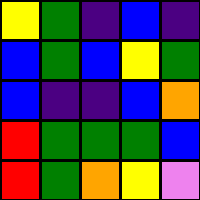[["yellow", "green", "indigo", "blue", "indigo"], ["blue", "green", "blue", "yellow", "green"], ["blue", "indigo", "indigo", "blue", "orange"], ["red", "green", "green", "green", "blue"], ["red", "green", "orange", "yellow", "violet"]]